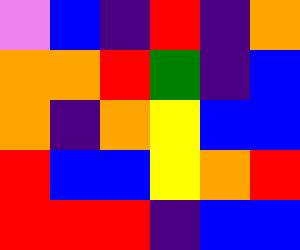[["violet", "blue", "indigo", "red", "indigo", "orange"], ["orange", "orange", "red", "green", "indigo", "blue"], ["orange", "indigo", "orange", "yellow", "blue", "blue"], ["red", "blue", "blue", "yellow", "orange", "red"], ["red", "red", "red", "indigo", "blue", "blue"]]